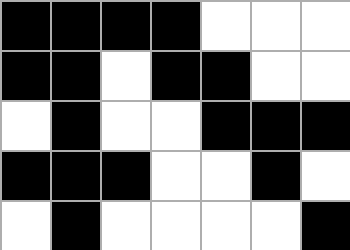[["black", "black", "black", "black", "white", "white", "white"], ["black", "black", "white", "black", "black", "white", "white"], ["white", "black", "white", "white", "black", "black", "black"], ["black", "black", "black", "white", "white", "black", "white"], ["white", "black", "white", "white", "white", "white", "black"]]